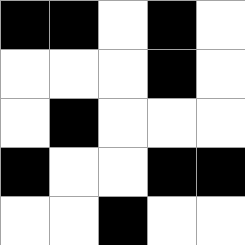[["black", "black", "white", "black", "white"], ["white", "white", "white", "black", "white"], ["white", "black", "white", "white", "white"], ["black", "white", "white", "black", "black"], ["white", "white", "black", "white", "white"]]